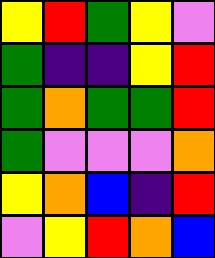[["yellow", "red", "green", "yellow", "violet"], ["green", "indigo", "indigo", "yellow", "red"], ["green", "orange", "green", "green", "red"], ["green", "violet", "violet", "violet", "orange"], ["yellow", "orange", "blue", "indigo", "red"], ["violet", "yellow", "red", "orange", "blue"]]